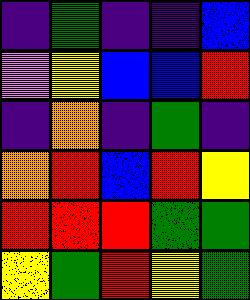[["indigo", "green", "indigo", "indigo", "blue"], ["violet", "yellow", "blue", "blue", "red"], ["indigo", "orange", "indigo", "green", "indigo"], ["orange", "red", "blue", "red", "yellow"], ["red", "red", "red", "green", "green"], ["yellow", "green", "red", "yellow", "green"]]